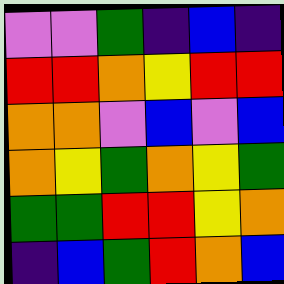[["violet", "violet", "green", "indigo", "blue", "indigo"], ["red", "red", "orange", "yellow", "red", "red"], ["orange", "orange", "violet", "blue", "violet", "blue"], ["orange", "yellow", "green", "orange", "yellow", "green"], ["green", "green", "red", "red", "yellow", "orange"], ["indigo", "blue", "green", "red", "orange", "blue"]]